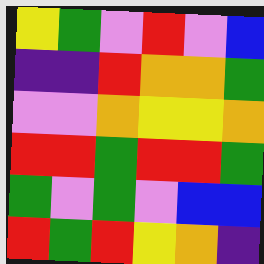[["yellow", "green", "violet", "red", "violet", "blue"], ["indigo", "indigo", "red", "orange", "orange", "green"], ["violet", "violet", "orange", "yellow", "yellow", "orange"], ["red", "red", "green", "red", "red", "green"], ["green", "violet", "green", "violet", "blue", "blue"], ["red", "green", "red", "yellow", "orange", "indigo"]]